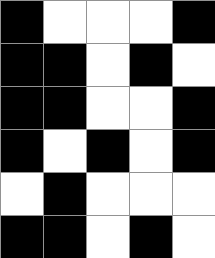[["black", "white", "white", "white", "black"], ["black", "black", "white", "black", "white"], ["black", "black", "white", "white", "black"], ["black", "white", "black", "white", "black"], ["white", "black", "white", "white", "white"], ["black", "black", "white", "black", "white"]]